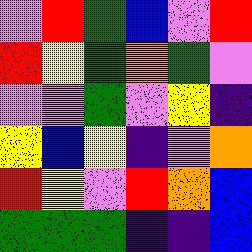[["violet", "red", "green", "blue", "violet", "red"], ["red", "yellow", "green", "orange", "green", "violet"], ["violet", "violet", "green", "violet", "yellow", "indigo"], ["yellow", "blue", "yellow", "indigo", "violet", "orange"], ["red", "yellow", "violet", "red", "orange", "blue"], ["green", "green", "green", "indigo", "indigo", "blue"]]